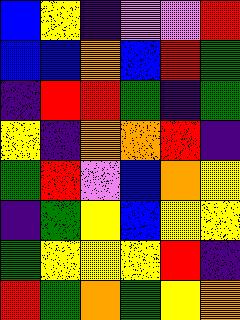[["blue", "yellow", "indigo", "violet", "violet", "red"], ["blue", "blue", "orange", "blue", "red", "green"], ["indigo", "red", "red", "green", "indigo", "green"], ["yellow", "indigo", "orange", "orange", "red", "indigo"], ["green", "red", "violet", "blue", "orange", "yellow"], ["indigo", "green", "yellow", "blue", "yellow", "yellow"], ["green", "yellow", "yellow", "yellow", "red", "indigo"], ["red", "green", "orange", "green", "yellow", "orange"]]